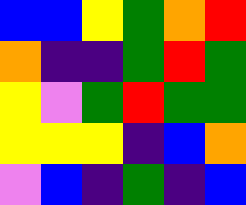[["blue", "blue", "yellow", "green", "orange", "red"], ["orange", "indigo", "indigo", "green", "red", "green"], ["yellow", "violet", "green", "red", "green", "green"], ["yellow", "yellow", "yellow", "indigo", "blue", "orange"], ["violet", "blue", "indigo", "green", "indigo", "blue"]]